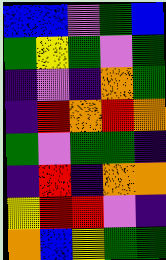[["blue", "blue", "violet", "green", "blue"], ["green", "yellow", "green", "violet", "green"], ["indigo", "violet", "indigo", "orange", "green"], ["indigo", "red", "orange", "red", "orange"], ["green", "violet", "green", "green", "indigo"], ["indigo", "red", "indigo", "orange", "orange"], ["yellow", "red", "red", "violet", "indigo"], ["orange", "blue", "yellow", "green", "green"]]